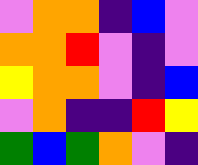[["violet", "orange", "orange", "indigo", "blue", "violet"], ["orange", "orange", "red", "violet", "indigo", "violet"], ["yellow", "orange", "orange", "violet", "indigo", "blue"], ["violet", "orange", "indigo", "indigo", "red", "yellow"], ["green", "blue", "green", "orange", "violet", "indigo"]]